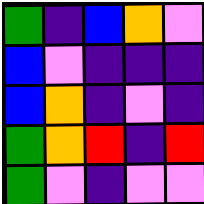[["green", "indigo", "blue", "orange", "violet"], ["blue", "violet", "indigo", "indigo", "indigo"], ["blue", "orange", "indigo", "violet", "indigo"], ["green", "orange", "red", "indigo", "red"], ["green", "violet", "indigo", "violet", "violet"]]